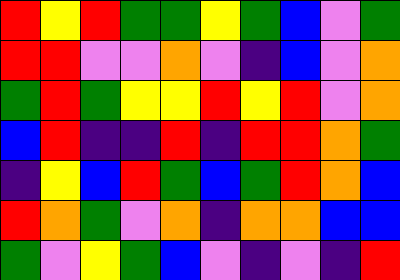[["red", "yellow", "red", "green", "green", "yellow", "green", "blue", "violet", "green"], ["red", "red", "violet", "violet", "orange", "violet", "indigo", "blue", "violet", "orange"], ["green", "red", "green", "yellow", "yellow", "red", "yellow", "red", "violet", "orange"], ["blue", "red", "indigo", "indigo", "red", "indigo", "red", "red", "orange", "green"], ["indigo", "yellow", "blue", "red", "green", "blue", "green", "red", "orange", "blue"], ["red", "orange", "green", "violet", "orange", "indigo", "orange", "orange", "blue", "blue"], ["green", "violet", "yellow", "green", "blue", "violet", "indigo", "violet", "indigo", "red"]]